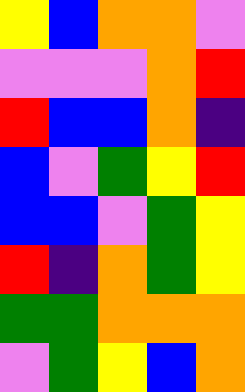[["yellow", "blue", "orange", "orange", "violet"], ["violet", "violet", "violet", "orange", "red"], ["red", "blue", "blue", "orange", "indigo"], ["blue", "violet", "green", "yellow", "red"], ["blue", "blue", "violet", "green", "yellow"], ["red", "indigo", "orange", "green", "yellow"], ["green", "green", "orange", "orange", "orange"], ["violet", "green", "yellow", "blue", "orange"]]